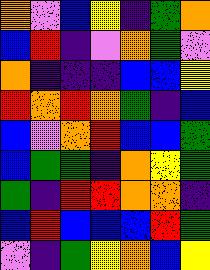[["orange", "violet", "blue", "yellow", "indigo", "green", "orange"], ["blue", "red", "indigo", "violet", "orange", "green", "violet"], ["orange", "indigo", "indigo", "indigo", "blue", "blue", "yellow"], ["red", "orange", "red", "orange", "green", "indigo", "blue"], ["blue", "violet", "orange", "red", "blue", "blue", "green"], ["blue", "green", "green", "indigo", "orange", "yellow", "green"], ["green", "indigo", "red", "red", "orange", "orange", "indigo"], ["blue", "red", "blue", "blue", "blue", "red", "green"], ["violet", "indigo", "green", "yellow", "orange", "blue", "yellow"]]